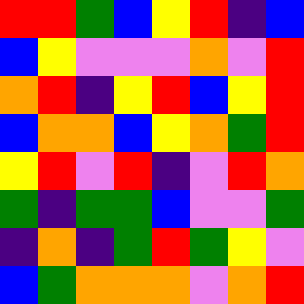[["red", "red", "green", "blue", "yellow", "red", "indigo", "blue"], ["blue", "yellow", "violet", "violet", "violet", "orange", "violet", "red"], ["orange", "red", "indigo", "yellow", "red", "blue", "yellow", "red"], ["blue", "orange", "orange", "blue", "yellow", "orange", "green", "red"], ["yellow", "red", "violet", "red", "indigo", "violet", "red", "orange"], ["green", "indigo", "green", "green", "blue", "violet", "violet", "green"], ["indigo", "orange", "indigo", "green", "red", "green", "yellow", "violet"], ["blue", "green", "orange", "orange", "orange", "violet", "orange", "red"]]